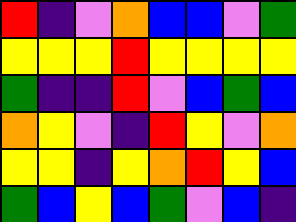[["red", "indigo", "violet", "orange", "blue", "blue", "violet", "green"], ["yellow", "yellow", "yellow", "red", "yellow", "yellow", "yellow", "yellow"], ["green", "indigo", "indigo", "red", "violet", "blue", "green", "blue"], ["orange", "yellow", "violet", "indigo", "red", "yellow", "violet", "orange"], ["yellow", "yellow", "indigo", "yellow", "orange", "red", "yellow", "blue"], ["green", "blue", "yellow", "blue", "green", "violet", "blue", "indigo"]]